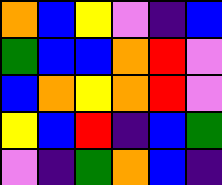[["orange", "blue", "yellow", "violet", "indigo", "blue"], ["green", "blue", "blue", "orange", "red", "violet"], ["blue", "orange", "yellow", "orange", "red", "violet"], ["yellow", "blue", "red", "indigo", "blue", "green"], ["violet", "indigo", "green", "orange", "blue", "indigo"]]